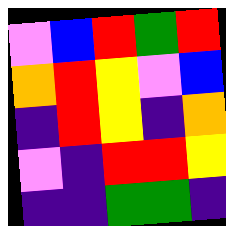[["violet", "blue", "red", "green", "red"], ["orange", "red", "yellow", "violet", "blue"], ["indigo", "red", "yellow", "indigo", "orange"], ["violet", "indigo", "red", "red", "yellow"], ["indigo", "indigo", "green", "green", "indigo"]]